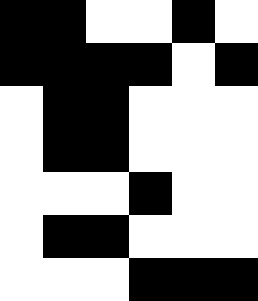[["black", "black", "white", "white", "black", "white"], ["black", "black", "black", "black", "white", "black"], ["white", "black", "black", "white", "white", "white"], ["white", "black", "black", "white", "white", "white"], ["white", "white", "white", "black", "white", "white"], ["white", "black", "black", "white", "white", "white"], ["white", "white", "white", "black", "black", "black"]]